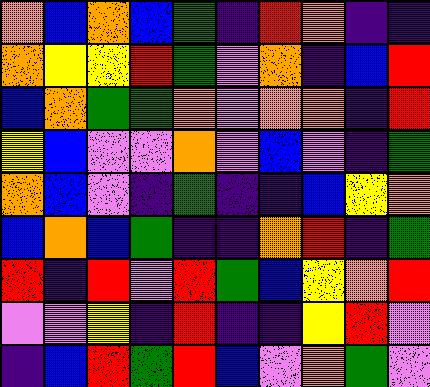[["orange", "blue", "orange", "blue", "green", "indigo", "red", "orange", "indigo", "indigo"], ["orange", "yellow", "yellow", "red", "green", "violet", "orange", "indigo", "blue", "red"], ["blue", "orange", "green", "green", "orange", "violet", "orange", "orange", "indigo", "red"], ["yellow", "blue", "violet", "violet", "orange", "violet", "blue", "violet", "indigo", "green"], ["orange", "blue", "violet", "indigo", "green", "indigo", "indigo", "blue", "yellow", "orange"], ["blue", "orange", "blue", "green", "indigo", "indigo", "orange", "red", "indigo", "green"], ["red", "indigo", "red", "violet", "red", "green", "blue", "yellow", "orange", "red"], ["violet", "violet", "yellow", "indigo", "red", "indigo", "indigo", "yellow", "red", "violet"], ["indigo", "blue", "red", "green", "red", "blue", "violet", "orange", "green", "violet"]]